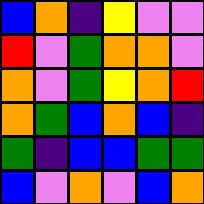[["blue", "orange", "indigo", "yellow", "violet", "violet"], ["red", "violet", "green", "orange", "orange", "violet"], ["orange", "violet", "green", "yellow", "orange", "red"], ["orange", "green", "blue", "orange", "blue", "indigo"], ["green", "indigo", "blue", "blue", "green", "green"], ["blue", "violet", "orange", "violet", "blue", "orange"]]